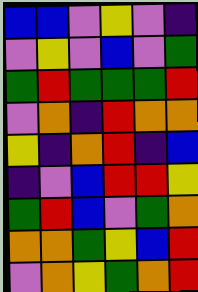[["blue", "blue", "violet", "yellow", "violet", "indigo"], ["violet", "yellow", "violet", "blue", "violet", "green"], ["green", "red", "green", "green", "green", "red"], ["violet", "orange", "indigo", "red", "orange", "orange"], ["yellow", "indigo", "orange", "red", "indigo", "blue"], ["indigo", "violet", "blue", "red", "red", "yellow"], ["green", "red", "blue", "violet", "green", "orange"], ["orange", "orange", "green", "yellow", "blue", "red"], ["violet", "orange", "yellow", "green", "orange", "red"]]